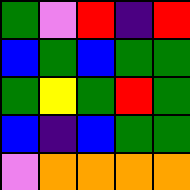[["green", "violet", "red", "indigo", "red"], ["blue", "green", "blue", "green", "green"], ["green", "yellow", "green", "red", "green"], ["blue", "indigo", "blue", "green", "green"], ["violet", "orange", "orange", "orange", "orange"]]